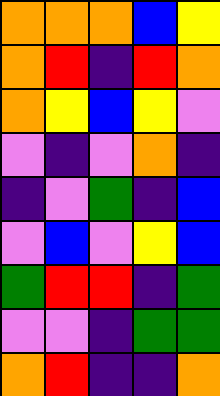[["orange", "orange", "orange", "blue", "yellow"], ["orange", "red", "indigo", "red", "orange"], ["orange", "yellow", "blue", "yellow", "violet"], ["violet", "indigo", "violet", "orange", "indigo"], ["indigo", "violet", "green", "indigo", "blue"], ["violet", "blue", "violet", "yellow", "blue"], ["green", "red", "red", "indigo", "green"], ["violet", "violet", "indigo", "green", "green"], ["orange", "red", "indigo", "indigo", "orange"]]